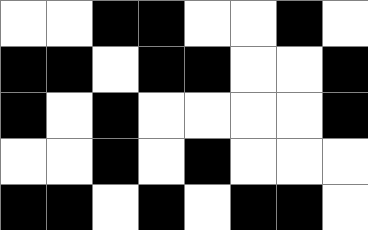[["white", "white", "black", "black", "white", "white", "black", "white"], ["black", "black", "white", "black", "black", "white", "white", "black"], ["black", "white", "black", "white", "white", "white", "white", "black"], ["white", "white", "black", "white", "black", "white", "white", "white"], ["black", "black", "white", "black", "white", "black", "black", "white"]]